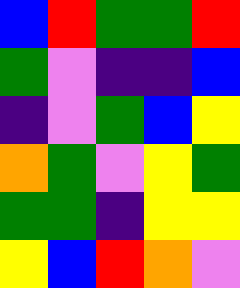[["blue", "red", "green", "green", "red"], ["green", "violet", "indigo", "indigo", "blue"], ["indigo", "violet", "green", "blue", "yellow"], ["orange", "green", "violet", "yellow", "green"], ["green", "green", "indigo", "yellow", "yellow"], ["yellow", "blue", "red", "orange", "violet"]]